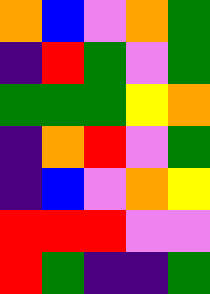[["orange", "blue", "violet", "orange", "green"], ["indigo", "red", "green", "violet", "green"], ["green", "green", "green", "yellow", "orange"], ["indigo", "orange", "red", "violet", "green"], ["indigo", "blue", "violet", "orange", "yellow"], ["red", "red", "red", "violet", "violet"], ["red", "green", "indigo", "indigo", "green"]]